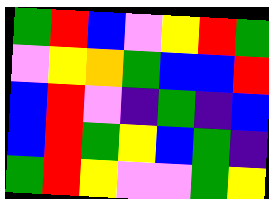[["green", "red", "blue", "violet", "yellow", "red", "green"], ["violet", "yellow", "orange", "green", "blue", "blue", "red"], ["blue", "red", "violet", "indigo", "green", "indigo", "blue"], ["blue", "red", "green", "yellow", "blue", "green", "indigo"], ["green", "red", "yellow", "violet", "violet", "green", "yellow"]]